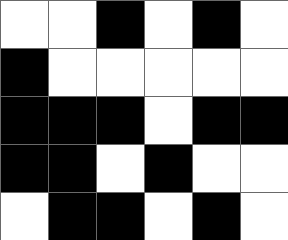[["white", "white", "black", "white", "black", "white"], ["black", "white", "white", "white", "white", "white"], ["black", "black", "black", "white", "black", "black"], ["black", "black", "white", "black", "white", "white"], ["white", "black", "black", "white", "black", "white"]]